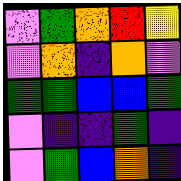[["violet", "green", "orange", "red", "yellow"], ["violet", "orange", "indigo", "orange", "violet"], ["green", "green", "blue", "blue", "green"], ["violet", "indigo", "indigo", "green", "indigo"], ["violet", "green", "blue", "orange", "indigo"]]